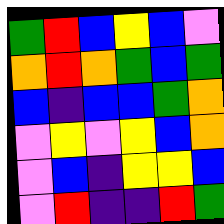[["green", "red", "blue", "yellow", "blue", "violet"], ["orange", "red", "orange", "green", "blue", "green"], ["blue", "indigo", "blue", "blue", "green", "orange"], ["violet", "yellow", "violet", "yellow", "blue", "orange"], ["violet", "blue", "indigo", "yellow", "yellow", "blue"], ["violet", "red", "indigo", "indigo", "red", "green"]]